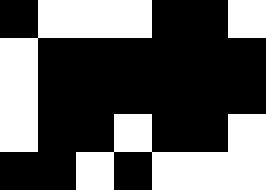[["black", "white", "white", "white", "black", "black", "white"], ["white", "black", "black", "black", "black", "black", "black"], ["white", "black", "black", "black", "black", "black", "black"], ["white", "black", "black", "white", "black", "black", "white"], ["black", "black", "white", "black", "white", "white", "white"]]